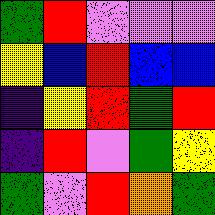[["green", "red", "violet", "violet", "violet"], ["yellow", "blue", "red", "blue", "blue"], ["indigo", "yellow", "red", "green", "red"], ["indigo", "red", "violet", "green", "yellow"], ["green", "violet", "red", "orange", "green"]]